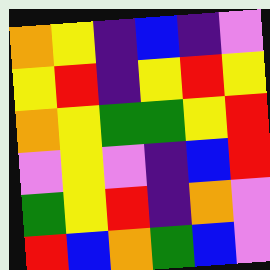[["orange", "yellow", "indigo", "blue", "indigo", "violet"], ["yellow", "red", "indigo", "yellow", "red", "yellow"], ["orange", "yellow", "green", "green", "yellow", "red"], ["violet", "yellow", "violet", "indigo", "blue", "red"], ["green", "yellow", "red", "indigo", "orange", "violet"], ["red", "blue", "orange", "green", "blue", "violet"]]